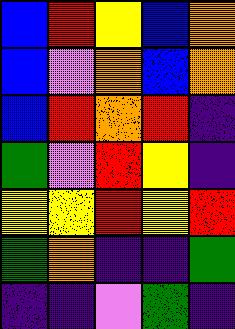[["blue", "red", "yellow", "blue", "orange"], ["blue", "violet", "orange", "blue", "orange"], ["blue", "red", "orange", "red", "indigo"], ["green", "violet", "red", "yellow", "indigo"], ["yellow", "yellow", "red", "yellow", "red"], ["green", "orange", "indigo", "indigo", "green"], ["indigo", "indigo", "violet", "green", "indigo"]]